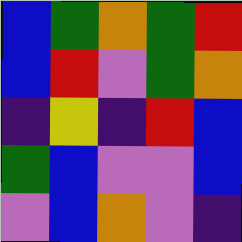[["blue", "green", "orange", "green", "red"], ["blue", "red", "violet", "green", "orange"], ["indigo", "yellow", "indigo", "red", "blue"], ["green", "blue", "violet", "violet", "blue"], ["violet", "blue", "orange", "violet", "indigo"]]